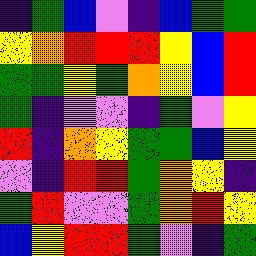[["indigo", "green", "blue", "violet", "indigo", "blue", "green", "green"], ["yellow", "orange", "red", "red", "red", "yellow", "blue", "red"], ["green", "green", "yellow", "green", "orange", "yellow", "blue", "red"], ["green", "indigo", "violet", "violet", "indigo", "green", "violet", "yellow"], ["red", "indigo", "orange", "yellow", "green", "green", "blue", "yellow"], ["violet", "indigo", "red", "red", "green", "orange", "yellow", "indigo"], ["green", "red", "violet", "violet", "green", "orange", "red", "yellow"], ["blue", "yellow", "red", "red", "green", "violet", "indigo", "green"]]